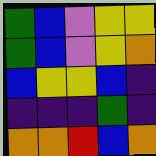[["green", "blue", "violet", "yellow", "yellow"], ["green", "blue", "violet", "yellow", "orange"], ["blue", "yellow", "yellow", "blue", "indigo"], ["indigo", "indigo", "indigo", "green", "indigo"], ["orange", "orange", "red", "blue", "orange"]]